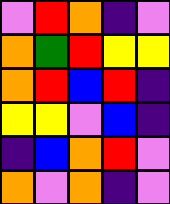[["violet", "red", "orange", "indigo", "violet"], ["orange", "green", "red", "yellow", "yellow"], ["orange", "red", "blue", "red", "indigo"], ["yellow", "yellow", "violet", "blue", "indigo"], ["indigo", "blue", "orange", "red", "violet"], ["orange", "violet", "orange", "indigo", "violet"]]